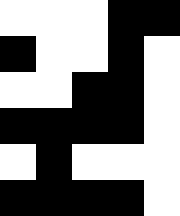[["white", "white", "white", "black", "black"], ["black", "white", "white", "black", "white"], ["white", "white", "black", "black", "white"], ["black", "black", "black", "black", "white"], ["white", "black", "white", "white", "white"], ["black", "black", "black", "black", "white"]]